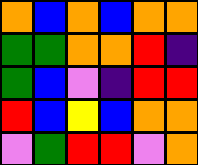[["orange", "blue", "orange", "blue", "orange", "orange"], ["green", "green", "orange", "orange", "red", "indigo"], ["green", "blue", "violet", "indigo", "red", "red"], ["red", "blue", "yellow", "blue", "orange", "orange"], ["violet", "green", "red", "red", "violet", "orange"]]